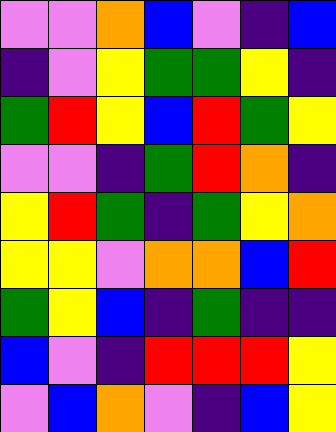[["violet", "violet", "orange", "blue", "violet", "indigo", "blue"], ["indigo", "violet", "yellow", "green", "green", "yellow", "indigo"], ["green", "red", "yellow", "blue", "red", "green", "yellow"], ["violet", "violet", "indigo", "green", "red", "orange", "indigo"], ["yellow", "red", "green", "indigo", "green", "yellow", "orange"], ["yellow", "yellow", "violet", "orange", "orange", "blue", "red"], ["green", "yellow", "blue", "indigo", "green", "indigo", "indigo"], ["blue", "violet", "indigo", "red", "red", "red", "yellow"], ["violet", "blue", "orange", "violet", "indigo", "blue", "yellow"]]